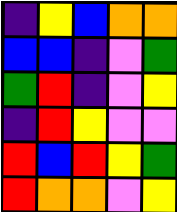[["indigo", "yellow", "blue", "orange", "orange"], ["blue", "blue", "indigo", "violet", "green"], ["green", "red", "indigo", "violet", "yellow"], ["indigo", "red", "yellow", "violet", "violet"], ["red", "blue", "red", "yellow", "green"], ["red", "orange", "orange", "violet", "yellow"]]